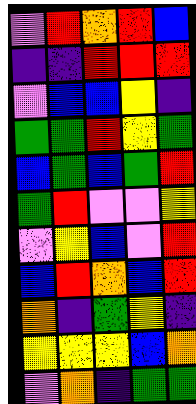[["violet", "red", "orange", "red", "blue"], ["indigo", "indigo", "red", "red", "red"], ["violet", "blue", "blue", "yellow", "indigo"], ["green", "green", "red", "yellow", "green"], ["blue", "green", "blue", "green", "red"], ["green", "red", "violet", "violet", "yellow"], ["violet", "yellow", "blue", "violet", "red"], ["blue", "red", "orange", "blue", "red"], ["orange", "indigo", "green", "yellow", "indigo"], ["yellow", "yellow", "yellow", "blue", "orange"], ["violet", "orange", "indigo", "green", "green"]]